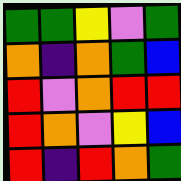[["green", "green", "yellow", "violet", "green"], ["orange", "indigo", "orange", "green", "blue"], ["red", "violet", "orange", "red", "red"], ["red", "orange", "violet", "yellow", "blue"], ["red", "indigo", "red", "orange", "green"]]